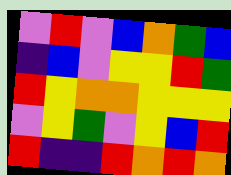[["violet", "red", "violet", "blue", "orange", "green", "blue"], ["indigo", "blue", "violet", "yellow", "yellow", "red", "green"], ["red", "yellow", "orange", "orange", "yellow", "yellow", "yellow"], ["violet", "yellow", "green", "violet", "yellow", "blue", "red"], ["red", "indigo", "indigo", "red", "orange", "red", "orange"]]